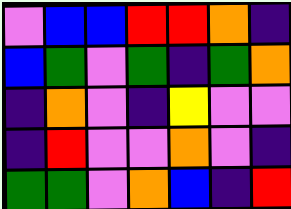[["violet", "blue", "blue", "red", "red", "orange", "indigo"], ["blue", "green", "violet", "green", "indigo", "green", "orange"], ["indigo", "orange", "violet", "indigo", "yellow", "violet", "violet"], ["indigo", "red", "violet", "violet", "orange", "violet", "indigo"], ["green", "green", "violet", "orange", "blue", "indigo", "red"]]